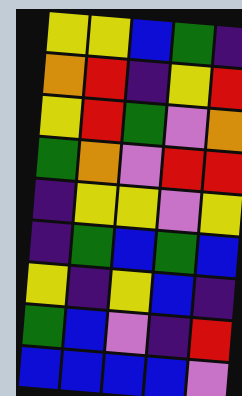[["yellow", "yellow", "blue", "green", "indigo"], ["orange", "red", "indigo", "yellow", "red"], ["yellow", "red", "green", "violet", "orange"], ["green", "orange", "violet", "red", "red"], ["indigo", "yellow", "yellow", "violet", "yellow"], ["indigo", "green", "blue", "green", "blue"], ["yellow", "indigo", "yellow", "blue", "indigo"], ["green", "blue", "violet", "indigo", "red"], ["blue", "blue", "blue", "blue", "violet"]]